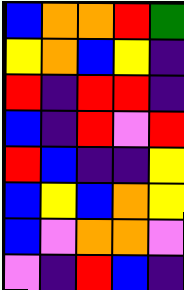[["blue", "orange", "orange", "red", "green"], ["yellow", "orange", "blue", "yellow", "indigo"], ["red", "indigo", "red", "red", "indigo"], ["blue", "indigo", "red", "violet", "red"], ["red", "blue", "indigo", "indigo", "yellow"], ["blue", "yellow", "blue", "orange", "yellow"], ["blue", "violet", "orange", "orange", "violet"], ["violet", "indigo", "red", "blue", "indigo"]]